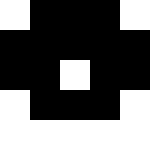[["white", "black", "black", "black", "white"], ["black", "black", "black", "black", "black"], ["black", "black", "white", "black", "black"], ["white", "black", "black", "black", "white"], ["white", "white", "white", "white", "white"]]